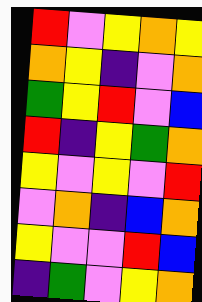[["red", "violet", "yellow", "orange", "yellow"], ["orange", "yellow", "indigo", "violet", "orange"], ["green", "yellow", "red", "violet", "blue"], ["red", "indigo", "yellow", "green", "orange"], ["yellow", "violet", "yellow", "violet", "red"], ["violet", "orange", "indigo", "blue", "orange"], ["yellow", "violet", "violet", "red", "blue"], ["indigo", "green", "violet", "yellow", "orange"]]